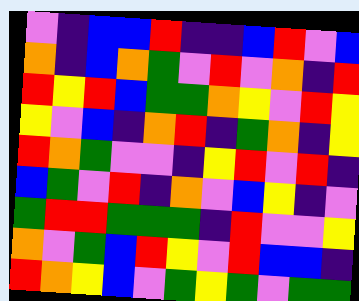[["violet", "indigo", "blue", "blue", "red", "indigo", "indigo", "blue", "red", "violet", "blue"], ["orange", "indigo", "blue", "orange", "green", "violet", "red", "violet", "orange", "indigo", "red"], ["red", "yellow", "red", "blue", "green", "green", "orange", "yellow", "violet", "red", "yellow"], ["yellow", "violet", "blue", "indigo", "orange", "red", "indigo", "green", "orange", "indigo", "yellow"], ["red", "orange", "green", "violet", "violet", "indigo", "yellow", "red", "violet", "red", "indigo"], ["blue", "green", "violet", "red", "indigo", "orange", "violet", "blue", "yellow", "indigo", "violet"], ["green", "red", "red", "green", "green", "green", "indigo", "red", "violet", "violet", "yellow"], ["orange", "violet", "green", "blue", "red", "yellow", "violet", "red", "blue", "blue", "indigo"], ["red", "orange", "yellow", "blue", "violet", "green", "yellow", "green", "violet", "green", "green"]]